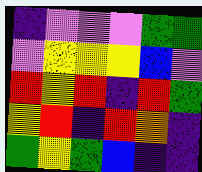[["indigo", "violet", "violet", "violet", "green", "green"], ["violet", "yellow", "yellow", "yellow", "blue", "violet"], ["red", "yellow", "red", "indigo", "red", "green"], ["yellow", "red", "indigo", "red", "orange", "indigo"], ["green", "yellow", "green", "blue", "indigo", "indigo"]]